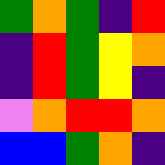[["green", "orange", "green", "indigo", "red"], ["indigo", "red", "green", "yellow", "orange"], ["indigo", "red", "green", "yellow", "indigo"], ["violet", "orange", "red", "red", "orange"], ["blue", "blue", "green", "orange", "indigo"]]